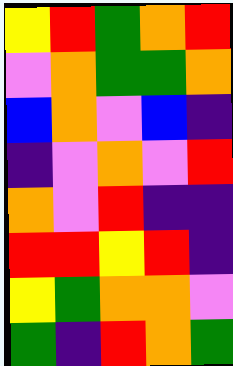[["yellow", "red", "green", "orange", "red"], ["violet", "orange", "green", "green", "orange"], ["blue", "orange", "violet", "blue", "indigo"], ["indigo", "violet", "orange", "violet", "red"], ["orange", "violet", "red", "indigo", "indigo"], ["red", "red", "yellow", "red", "indigo"], ["yellow", "green", "orange", "orange", "violet"], ["green", "indigo", "red", "orange", "green"]]